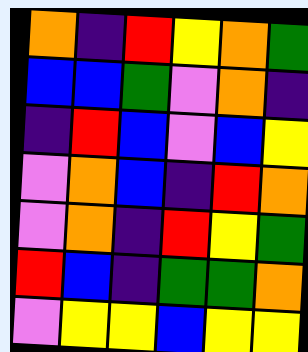[["orange", "indigo", "red", "yellow", "orange", "green"], ["blue", "blue", "green", "violet", "orange", "indigo"], ["indigo", "red", "blue", "violet", "blue", "yellow"], ["violet", "orange", "blue", "indigo", "red", "orange"], ["violet", "orange", "indigo", "red", "yellow", "green"], ["red", "blue", "indigo", "green", "green", "orange"], ["violet", "yellow", "yellow", "blue", "yellow", "yellow"]]